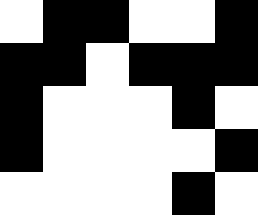[["white", "black", "black", "white", "white", "black"], ["black", "black", "white", "black", "black", "black"], ["black", "white", "white", "white", "black", "white"], ["black", "white", "white", "white", "white", "black"], ["white", "white", "white", "white", "black", "white"]]